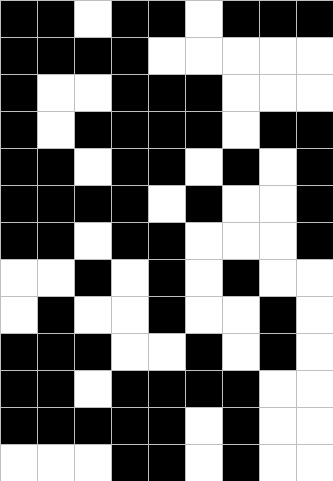[["black", "black", "white", "black", "black", "white", "black", "black", "black"], ["black", "black", "black", "black", "white", "white", "white", "white", "white"], ["black", "white", "white", "black", "black", "black", "white", "white", "white"], ["black", "white", "black", "black", "black", "black", "white", "black", "black"], ["black", "black", "white", "black", "black", "white", "black", "white", "black"], ["black", "black", "black", "black", "white", "black", "white", "white", "black"], ["black", "black", "white", "black", "black", "white", "white", "white", "black"], ["white", "white", "black", "white", "black", "white", "black", "white", "white"], ["white", "black", "white", "white", "black", "white", "white", "black", "white"], ["black", "black", "black", "white", "white", "black", "white", "black", "white"], ["black", "black", "white", "black", "black", "black", "black", "white", "white"], ["black", "black", "black", "black", "black", "white", "black", "white", "white"], ["white", "white", "white", "black", "black", "white", "black", "white", "white"]]